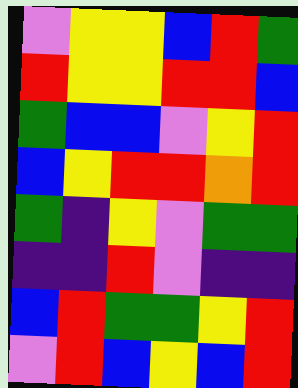[["violet", "yellow", "yellow", "blue", "red", "green"], ["red", "yellow", "yellow", "red", "red", "blue"], ["green", "blue", "blue", "violet", "yellow", "red"], ["blue", "yellow", "red", "red", "orange", "red"], ["green", "indigo", "yellow", "violet", "green", "green"], ["indigo", "indigo", "red", "violet", "indigo", "indigo"], ["blue", "red", "green", "green", "yellow", "red"], ["violet", "red", "blue", "yellow", "blue", "red"]]